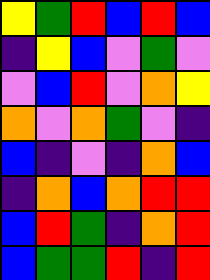[["yellow", "green", "red", "blue", "red", "blue"], ["indigo", "yellow", "blue", "violet", "green", "violet"], ["violet", "blue", "red", "violet", "orange", "yellow"], ["orange", "violet", "orange", "green", "violet", "indigo"], ["blue", "indigo", "violet", "indigo", "orange", "blue"], ["indigo", "orange", "blue", "orange", "red", "red"], ["blue", "red", "green", "indigo", "orange", "red"], ["blue", "green", "green", "red", "indigo", "red"]]